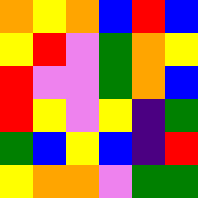[["orange", "yellow", "orange", "blue", "red", "blue"], ["yellow", "red", "violet", "green", "orange", "yellow"], ["red", "violet", "violet", "green", "orange", "blue"], ["red", "yellow", "violet", "yellow", "indigo", "green"], ["green", "blue", "yellow", "blue", "indigo", "red"], ["yellow", "orange", "orange", "violet", "green", "green"]]